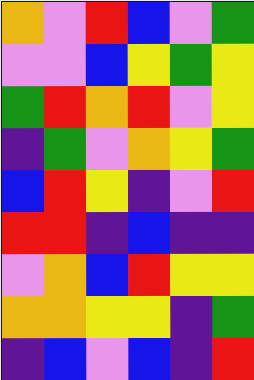[["orange", "violet", "red", "blue", "violet", "green"], ["violet", "violet", "blue", "yellow", "green", "yellow"], ["green", "red", "orange", "red", "violet", "yellow"], ["indigo", "green", "violet", "orange", "yellow", "green"], ["blue", "red", "yellow", "indigo", "violet", "red"], ["red", "red", "indigo", "blue", "indigo", "indigo"], ["violet", "orange", "blue", "red", "yellow", "yellow"], ["orange", "orange", "yellow", "yellow", "indigo", "green"], ["indigo", "blue", "violet", "blue", "indigo", "red"]]